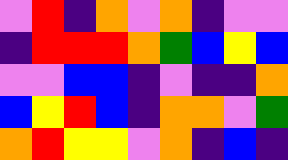[["violet", "red", "indigo", "orange", "violet", "orange", "indigo", "violet", "violet"], ["indigo", "red", "red", "red", "orange", "green", "blue", "yellow", "blue"], ["violet", "violet", "blue", "blue", "indigo", "violet", "indigo", "indigo", "orange"], ["blue", "yellow", "red", "blue", "indigo", "orange", "orange", "violet", "green"], ["orange", "red", "yellow", "yellow", "violet", "orange", "indigo", "blue", "indigo"]]